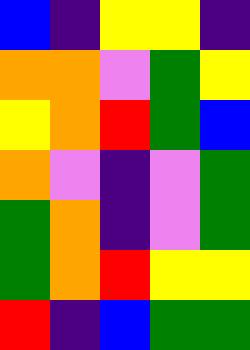[["blue", "indigo", "yellow", "yellow", "indigo"], ["orange", "orange", "violet", "green", "yellow"], ["yellow", "orange", "red", "green", "blue"], ["orange", "violet", "indigo", "violet", "green"], ["green", "orange", "indigo", "violet", "green"], ["green", "orange", "red", "yellow", "yellow"], ["red", "indigo", "blue", "green", "green"]]